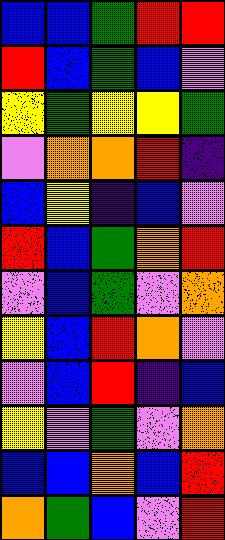[["blue", "blue", "green", "red", "red"], ["red", "blue", "green", "blue", "violet"], ["yellow", "green", "yellow", "yellow", "green"], ["violet", "orange", "orange", "red", "indigo"], ["blue", "yellow", "indigo", "blue", "violet"], ["red", "blue", "green", "orange", "red"], ["violet", "blue", "green", "violet", "orange"], ["yellow", "blue", "red", "orange", "violet"], ["violet", "blue", "red", "indigo", "blue"], ["yellow", "violet", "green", "violet", "orange"], ["blue", "blue", "orange", "blue", "red"], ["orange", "green", "blue", "violet", "red"]]